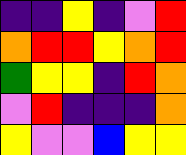[["indigo", "indigo", "yellow", "indigo", "violet", "red"], ["orange", "red", "red", "yellow", "orange", "red"], ["green", "yellow", "yellow", "indigo", "red", "orange"], ["violet", "red", "indigo", "indigo", "indigo", "orange"], ["yellow", "violet", "violet", "blue", "yellow", "yellow"]]